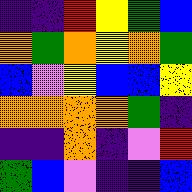[["indigo", "indigo", "red", "yellow", "green", "blue"], ["orange", "green", "orange", "yellow", "orange", "green"], ["blue", "violet", "yellow", "blue", "blue", "yellow"], ["orange", "orange", "orange", "orange", "green", "indigo"], ["indigo", "indigo", "orange", "indigo", "violet", "red"], ["green", "blue", "violet", "indigo", "indigo", "blue"]]